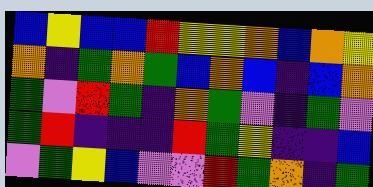[["blue", "yellow", "blue", "blue", "red", "yellow", "yellow", "orange", "blue", "orange", "yellow"], ["orange", "indigo", "green", "orange", "green", "blue", "orange", "blue", "indigo", "blue", "orange"], ["green", "violet", "red", "green", "indigo", "orange", "green", "violet", "indigo", "green", "violet"], ["green", "red", "indigo", "indigo", "indigo", "red", "green", "yellow", "indigo", "indigo", "blue"], ["violet", "green", "yellow", "blue", "violet", "violet", "red", "green", "orange", "indigo", "green"]]